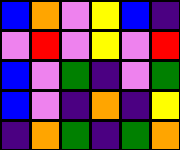[["blue", "orange", "violet", "yellow", "blue", "indigo"], ["violet", "red", "violet", "yellow", "violet", "red"], ["blue", "violet", "green", "indigo", "violet", "green"], ["blue", "violet", "indigo", "orange", "indigo", "yellow"], ["indigo", "orange", "green", "indigo", "green", "orange"]]